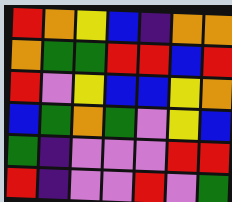[["red", "orange", "yellow", "blue", "indigo", "orange", "orange"], ["orange", "green", "green", "red", "red", "blue", "red"], ["red", "violet", "yellow", "blue", "blue", "yellow", "orange"], ["blue", "green", "orange", "green", "violet", "yellow", "blue"], ["green", "indigo", "violet", "violet", "violet", "red", "red"], ["red", "indigo", "violet", "violet", "red", "violet", "green"]]